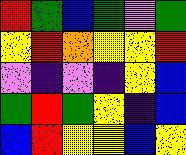[["red", "green", "blue", "green", "violet", "green"], ["yellow", "red", "orange", "yellow", "yellow", "red"], ["violet", "indigo", "violet", "indigo", "yellow", "blue"], ["green", "red", "green", "yellow", "indigo", "blue"], ["blue", "red", "yellow", "yellow", "blue", "yellow"]]